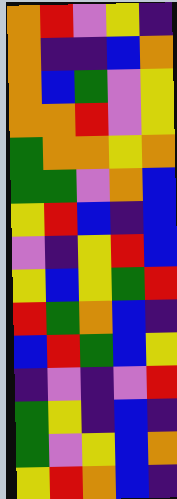[["orange", "red", "violet", "yellow", "indigo"], ["orange", "indigo", "indigo", "blue", "orange"], ["orange", "blue", "green", "violet", "yellow"], ["orange", "orange", "red", "violet", "yellow"], ["green", "orange", "orange", "yellow", "orange"], ["green", "green", "violet", "orange", "blue"], ["yellow", "red", "blue", "indigo", "blue"], ["violet", "indigo", "yellow", "red", "blue"], ["yellow", "blue", "yellow", "green", "red"], ["red", "green", "orange", "blue", "indigo"], ["blue", "red", "green", "blue", "yellow"], ["indigo", "violet", "indigo", "violet", "red"], ["green", "yellow", "indigo", "blue", "indigo"], ["green", "violet", "yellow", "blue", "orange"], ["yellow", "red", "orange", "blue", "indigo"]]